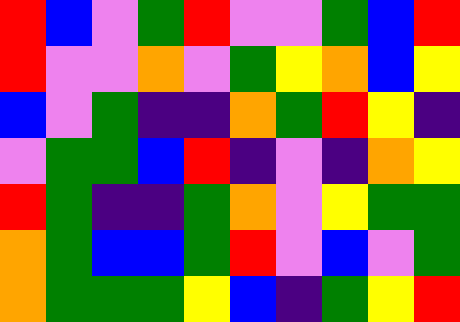[["red", "blue", "violet", "green", "red", "violet", "violet", "green", "blue", "red"], ["red", "violet", "violet", "orange", "violet", "green", "yellow", "orange", "blue", "yellow"], ["blue", "violet", "green", "indigo", "indigo", "orange", "green", "red", "yellow", "indigo"], ["violet", "green", "green", "blue", "red", "indigo", "violet", "indigo", "orange", "yellow"], ["red", "green", "indigo", "indigo", "green", "orange", "violet", "yellow", "green", "green"], ["orange", "green", "blue", "blue", "green", "red", "violet", "blue", "violet", "green"], ["orange", "green", "green", "green", "yellow", "blue", "indigo", "green", "yellow", "red"]]